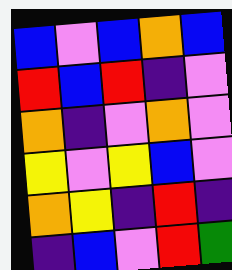[["blue", "violet", "blue", "orange", "blue"], ["red", "blue", "red", "indigo", "violet"], ["orange", "indigo", "violet", "orange", "violet"], ["yellow", "violet", "yellow", "blue", "violet"], ["orange", "yellow", "indigo", "red", "indigo"], ["indigo", "blue", "violet", "red", "green"]]